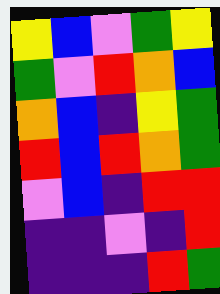[["yellow", "blue", "violet", "green", "yellow"], ["green", "violet", "red", "orange", "blue"], ["orange", "blue", "indigo", "yellow", "green"], ["red", "blue", "red", "orange", "green"], ["violet", "blue", "indigo", "red", "red"], ["indigo", "indigo", "violet", "indigo", "red"], ["indigo", "indigo", "indigo", "red", "green"]]